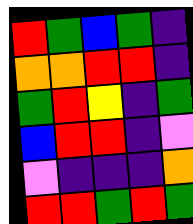[["red", "green", "blue", "green", "indigo"], ["orange", "orange", "red", "red", "indigo"], ["green", "red", "yellow", "indigo", "green"], ["blue", "red", "red", "indigo", "violet"], ["violet", "indigo", "indigo", "indigo", "orange"], ["red", "red", "green", "red", "green"]]